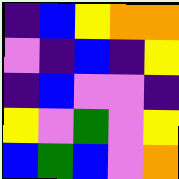[["indigo", "blue", "yellow", "orange", "orange"], ["violet", "indigo", "blue", "indigo", "yellow"], ["indigo", "blue", "violet", "violet", "indigo"], ["yellow", "violet", "green", "violet", "yellow"], ["blue", "green", "blue", "violet", "orange"]]